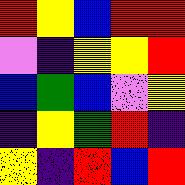[["red", "yellow", "blue", "red", "red"], ["violet", "indigo", "yellow", "yellow", "red"], ["blue", "green", "blue", "violet", "yellow"], ["indigo", "yellow", "green", "red", "indigo"], ["yellow", "indigo", "red", "blue", "red"]]